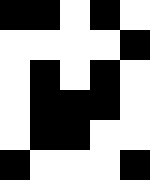[["black", "black", "white", "black", "white"], ["white", "white", "white", "white", "black"], ["white", "black", "white", "black", "white"], ["white", "black", "black", "black", "white"], ["white", "black", "black", "white", "white"], ["black", "white", "white", "white", "black"]]